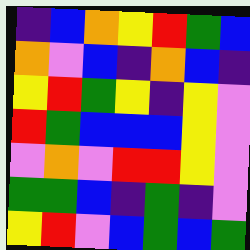[["indigo", "blue", "orange", "yellow", "red", "green", "blue"], ["orange", "violet", "blue", "indigo", "orange", "blue", "indigo"], ["yellow", "red", "green", "yellow", "indigo", "yellow", "violet"], ["red", "green", "blue", "blue", "blue", "yellow", "violet"], ["violet", "orange", "violet", "red", "red", "yellow", "violet"], ["green", "green", "blue", "indigo", "green", "indigo", "violet"], ["yellow", "red", "violet", "blue", "green", "blue", "green"]]